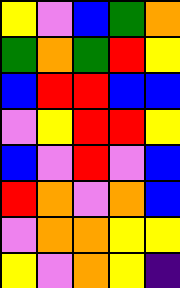[["yellow", "violet", "blue", "green", "orange"], ["green", "orange", "green", "red", "yellow"], ["blue", "red", "red", "blue", "blue"], ["violet", "yellow", "red", "red", "yellow"], ["blue", "violet", "red", "violet", "blue"], ["red", "orange", "violet", "orange", "blue"], ["violet", "orange", "orange", "yellow", "yellow"], ["yellow", "violet", "orange", "yellow", "indigo"]]